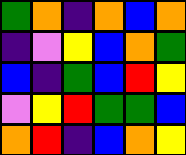[["green", "orange", "indigo", "orange", "blue", "orange"], ["indigo", "violet", "yellow", "blue", "orange", "green"], ["blue", "indigo", "green", "blue", "red", "yellow"], ["violet", "yellow", "red", "green", "green", "blue"], ["orange", "red", "indigo", "blue", "orange", "yellow"]]